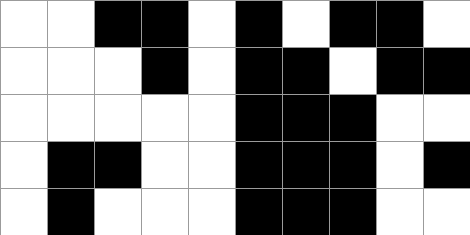[["white", "white", "black", "black", "white", "black", "white", "black", "black", "white"], ["white", "white", "white", "black", "white", "black", "black", "white", "black", "black"], ["white", "white", "white", "white", "white", "black", "black", "black", "white", "white"], ["white", "black", "black", "white", "white", "black", "black", "black", "white", "black"], ["white", "black", "white", "white", "white", "black", "black", "black", "white", "white"]]